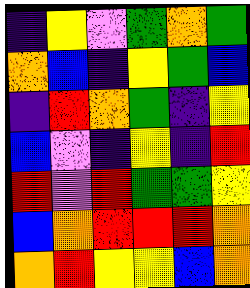[["indigo", "yellow", "violet", "green", "orange", "green"], ["orange", "blue", "indigo", "yellow", "green", "blue"], ["indigo", "red", "orange", "green", "indigo", "yellow"], ["blue", "violet", "indigo", "yellow", "indigo", "red"], ["red", "violet", "red", "green", "green", "yellow"], ["blue", "orange", "red", "red", "red", "orange"], ["orange", "red", "yellow", "yellow", "blue", "orange"]]